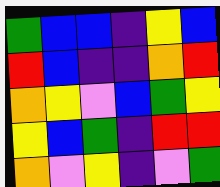[["green", "blue", "blue", "indigo", "yellow", "blue"], ["red", "blue", "indigo", "indigo", "orange", "red"], ["orange", "yellow", "violet", "blue", "green", "yellow"], ["yellow", "blue", "green", "indigo", "red", "red"], ["orange", "violet", "yellow", "indigo", "violet", "green"]]